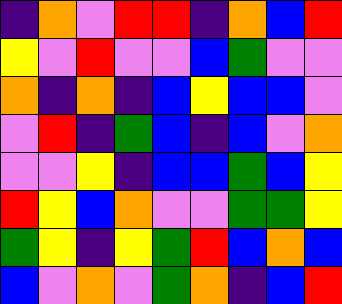[["indigo", "orange", "violet", "red", "red", "indigo", "orange", "blue", "red"], ["yellow", "violet", "red", "violet", "violet", "blue", "green", "violet", "violet"], ["orange", "indigo", "orange", "indigo", "blue", "yellow", "blue", "blue", "violet"], ["violet", "red", "indigo", "green", "blue", "indigo", "blue", "violet", "orange"], ["violet", "violet", "yellow", "indigo", "blue", "blue", "green", "blue", "yellow"], ["red", "yellow", "blue", "orange", "violet", "violet", "green", "green", "yellow"], ["green", "yellow", "indigo", "yellow", "green", "red", "blue", "orange", "blue"], ["blue", "violet", "orange", "violet", "green", "orange", "indigo", "blue", "red"]]